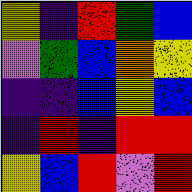[["yellow", "indigo", "red", "green", "blue"], ["violet", "green", "blue", "orange", "yellow"], ["indigo", "indigo", "blue", "yellow", "blue"], ["indigo", "red", "indigo", "red", "red"], ["yellow", "blue", "red", "violet", "red"]]